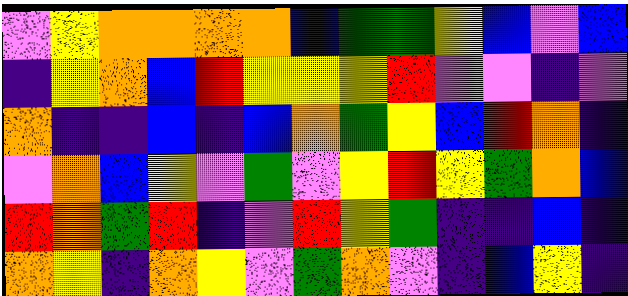[["violet", "yellow", "orange", "orange", "orange", "orange", "blue", "green", "green", "yellow", "blue", "violet", "blue"], ["indigo", "yellow", "orange", "blue", "red", "yellow", "yellow", "yellow", "red", "violet", "violet", "indigo", "violet"], ["orange", "indigo", "indigo", "blue", "indigo", "blue", "orange", "green", "yellow", "blue", "red", "orange", "indigo"], ["violet", "orange", "blue", "yellow", "violet", "green", "violet", "yellow", "red", "yellow", "green", "orange", "blue"], ["red", "orange", "green", "red", "indigo", "violet", "red", "yellow", "green", "indigo", "indigo", "blue", "indigo"], ["orange", "yellow", "indigo", "orange", "yellow", "violet", "green", "orange", "violet", "indigo", "blue", "yellow", "indigo"]]